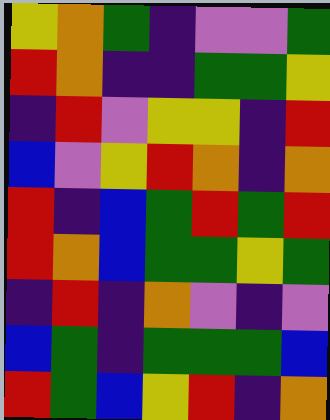[["yellow", "orange", "green", "indigo", "violet", "violet", "green"], ["red", "orange", "indigo", "indigo", "green", "green", "yellow"], ["indigo", "red", "violet", "yellow", "yellow", "indigo", "red"], ["blue", "violet", "yellow", "red", "orange", "indigo", "orange"], ["red", "indigo", "blue", "green", "red", "green", "red"], ["red", "orange", "blue", "green", "green", "yellow", "green"], ["indigo", "red", "indigo", "orange", "violet", "indigo", "violet"], ["blue", "green", "indigo", "green", "green", "green", "blue"], ["red", "green", "blue", "yellow", "red", "indigo", "orange"]]